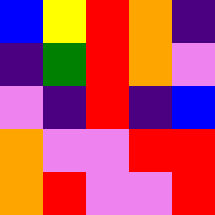[["blue", "yellow", "red", "orange", "indigo"], ["indigo", "green", "red", "orange", "violet"], ["violet", "indigo", "red", "indigo", "blue"], ["orange", "violet", "violet", "red", "red"], ["orange", "red", "violet", "violet", "red"]]